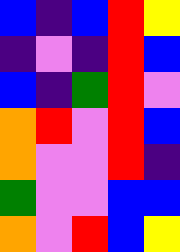[["blue", "indigo", "blue", "red", "yellow"], ["indigo", "violet", "indigo", "red", "blue"], ["blue", "indigo", "green", "red", "violet"], ["orange", "red", "violet", "red", "blue"], ["orange", "violet", "violet", "red", "indigo"], ["green", "violet", "violet", "blue", "blue"], ["orange", "violet", "red", "blue", "yellow"]]